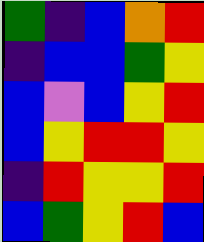[["green", "indigo", "blue", "orange", "red"], ["indigo", "blue", "blue", "green", "yellow"], ["blue", "violet", "blue", "yellow", "red"], ["blue", "yellow", "red", "red", "yellow"], ["indigo", "red", "yellow", "yellow", "red"], ["blue", "green", "yellow", "red", "blue"]]